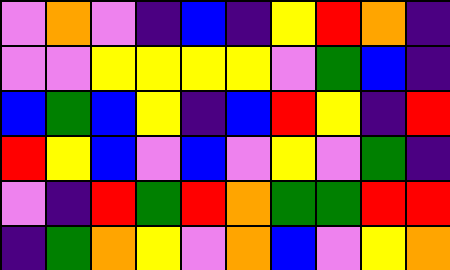[["violet", "orange", "violet", "indigo", "blue", "indigo", "yellow", "red", "orange", "indigo"], ["violet", "violet", "yellow", "yellow", "yellow", "yellow", "violet", "green", "blue", "indigo"], ["blue", "green", "blue", "yellow", "indigo", "blue", "red", "yellow", "indigo", "red"], ["red", "yellow", "blue", "violet", "blue", "violet", "yellow", "violet", "green", "indigo"], ["violet", "indigo", "red", "green", "red", "orange", "green", "green", "red", "red"], ["indigo", "green", "orange", "yellow", "violet", "orange", "blue", "violet", "yellow", "orange"]]